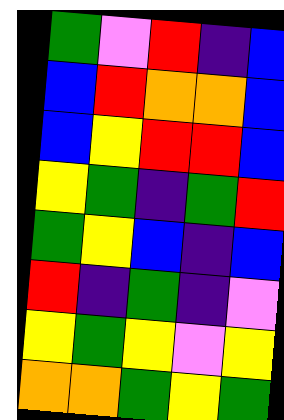[["green", "violet", "red", "indigo", "blue"], ["blue", "red", "orange", "orange", "blue"], ["blue", "yellow", "red", "red", "blue"], ["yellow", "green", "indigo", "green", "red"], ["green", "yellow", "blue", "indigo", "blue"], ["red", "indigo", "green", "indigo", "violet"], ["yellow", "green", "yellow", "violet", "yellow"], ["orange", "orange", "green", "yellow", "green"]]